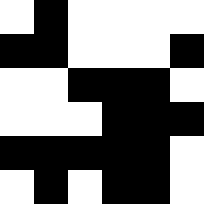[["white", "black", "white", "white", "white", "white"], ["black", "black", "white", "white", "white", "black"], ["white", "white", "black", "black", "black", "white"], ["white", "white", "white", "black", "black", "black"], ["black", "black", "black", "black", "black", "white"], ["white", "black", "white", "black", "black", "white"]]